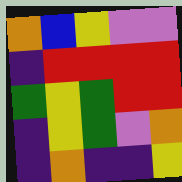[["orange", "blue", "yellow", "violet", "violet"], ["indigo", "red", "red", "red", "red"], ["green", "yellow", "green", "red", "red"], ["indigo", "yellow", "green", "violet", "orange"], ["indigo", "orange", "indigo", "indigo", "yellow"]]